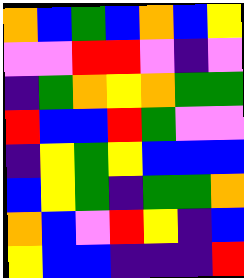[["orange", "blue", "green", "blue", "orange", "blue", "yellow"], ["violet", "violet", "red", "red", "violet", "indigo", "violet"], ["indigo", "green", "orange", "yellow", "orange", "green", "green"], ["red", "blue", "blue", "red", "green", "violet", "violet"], ["indigo", "yellow", "green", "yellow", "blue", "blue", "blue"], ["blue", "yellow", "green", "indigo", "green", "green", "orange"], ["orange", "blue", "violet", "red", "yellow", "indigo", "blue"], ["yellow", "blue", "blue", "indigo", "indigo", "indigo", "red"]]